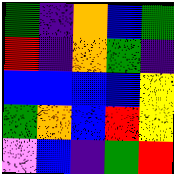[["green", "indigo", "orange", "blue", "green"], ["red", "indigo", "orange", "green", "indigo"], ["blue", "blue", "blue", "blue", "yellow"], ["green", "orange", "blue", "red", "yellow"], ["violet", "blue", "indigo", "green", "red"]]